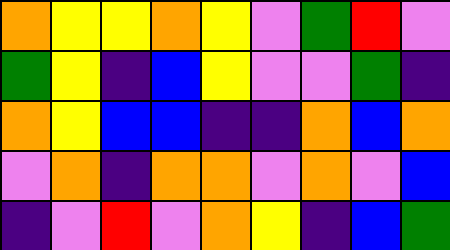[["orange", "yellow", "yellow", "orange", "yellow", "violet", "green", "red", "violet"], ["green", "yellow", "indigo", "blue", "yellow", "violet", "violet", "green", "indigo"], ["orange", "yellow", "blue", "blue", "indigo", "indigo", "orange", "blue", "orange"], ["violet", "orange", "indigo", "orange", "orange", "violet", "orange", "violet", "blue"], ["indigo", "violet", "red", "violet", "orange", "yellow", "indigo", "blue", "green"]]